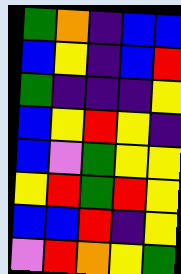[["green", "orange", "indigo", "blue", "blue"], ["blue", "yellow", "indigo", "blue", "red"], ["green", "indigo", "indigo", "indigo", "yellow"], ["blue", "yellow", "red", "yellow", "indigo"], ["blue", "violet", "green", "yellow", "yellow"], ["yellow", "red", "green", "red", "yellow"], ["blue", "blue", "red", "indigo", "yellow"], ["violet", "red", "orange", "yellow", "green"]]